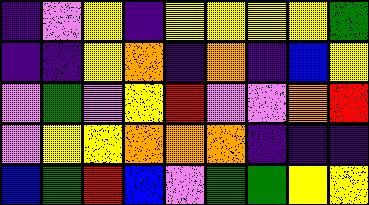[["indigo", "violet", "yellow", "indigo", "yellow", "yellow", "yellow", "yellow", "green"], ["indigo", "indigo", "yellow", "orange", "indigo", "orange", "indigo", "blue", "yellow"], ["violet", "green", "violet", "yellow", "red", "violet", "violet", "orange", "red"], ["violet", "yellow", "yellow", "orange", "orange", "orange", "indigo", "indigo", "indigo"], ["blue", "green", "red", "blue", "violet", "green", "green", "yellow", "yellow"]]